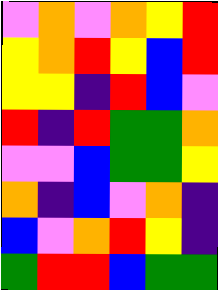[["violet", "orange", "violet", "orange", "yellow", "red"], ["yellow", "orange", "red", "yellow", "blue", "red"], ["yellow", "yellow", "indigo", "red", "blue", "violet"], ["red", "indigo", "red", "green", "green", "orange"], ["violet", "violet", "blue", "green", "green", "yellow"], ["orange", "indigo", "blue", "violet", "orange", "indigo"], ["blue", "violet", "orange", "red", "yellow", "indigo"], ["green", "red", "red", "blue", "green", "green"]]